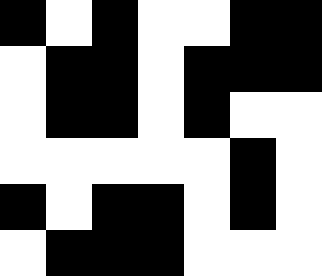[["black", "white", "black", "white", "white", "black", "black"], ["white", "black", "black", "white", "black", "black", "black"], ["white", "black", "black", "white", "black", "white", "white"], ["white", "white", "white", "white", "white", "black", "white"], ["black", "white", "black", "black", "white", "black", "white"], ["white", "black", "black", "black", "white", "white", "white"]]